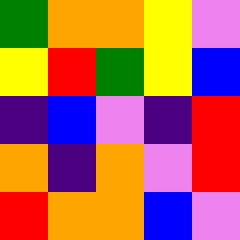[["green", "orange", "orange", "yellow", "violet"], ["yellow", "red", "green", "yellow", "blue"], ["indigo", "blue", "violet", "indigo", "red"], ["orange", "indigo", "orange", "violet", "red"], ["red", "orange", "orange", "blue", "violet"]]